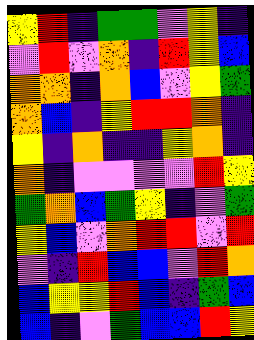[["yellow", "red", "indigo", "green", "green", "violet", "yellow", "indigo"], ["violet", "red", "violet", "orange", "indigo", "red", "yellow", "blue"], ["orange", "orange", "indigo", "orange", "blue", "violet", "yellow", "green"], ["orange", "blue", "indigo", "yellow", "red", "red", "orange", "indigo"], ["yellow", "indigo", "orange", "indigo", "indigo", "yellow", "orange", "indigo"], ["orange", "indigo", "violet", "violet", "violet", "violet", "red", "yellow"], ["green", "orange", "blue", "green", "yellow", "indigo", "violet", "green"], ["yellow", "blue", "violet", "orange", "red", "red", "violet", "red"], ["violet", "indigo", "red", "blue", "blue", "violet", "red", "orange"], ["blue", "yellow", "yellow", "red", "blue", "indigo", "green", "blue"], ["blue", "indigo", "violet", "green", "blue", "blue", "red", "yellow"]]